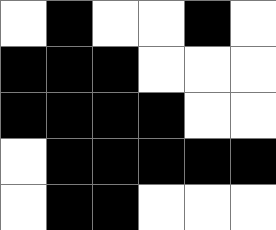[["white", "black", "white", "white", "black", "white"], ["black", "black", "black", "white", "white", "white"], ["black", "black", "black", "black", "white", "white"], ["white", "black", "black", "black", "black", "black"], ["white", "black", "black", "white", "white", "white"]]